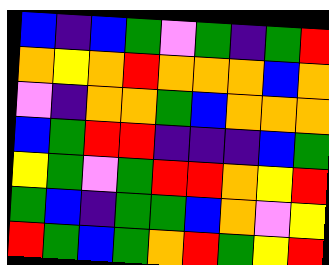[["blue", "indigo", "blue", "green", "violet", "green", "indigo", "green", "red"], ["orange", "yellow", "orange", "red", "orange", "orange", "orange", "blue", "orange"], ["violet", "indigo", "orange", "orange", "green", "blue", "orange", "orange", "orange"], ["blue", "green", "red", "red", "indigo", "indigo", "indigo", "blue", "green"], ["yellow", "green", "violet", "green", "red", "red", "orange", "yellow", "red"], ["green", "blue", "indigo", "green", "green", "blue", "orange", "violet", "yellow"], ["red", "green", "blue", "green", "orange", "red", "green", "yellow", "red"]]